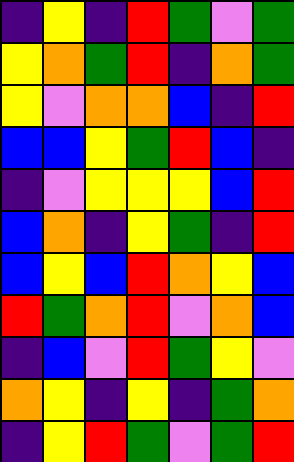[["indigo", "yellow", "indigo", "red", "green", "violet", "green"], ["yellow", "orange", "green", "red", "indigo", "orange", "green"], ["yellow", "violet", "orange", "orange", "blue", "indigo", "red"], ["blue", "blue", "yellow", "green", "red", "blue", "indigo"], ["indigo", "violet", "yellow", "yellow", "yellow", "blue", "red"], ["blue", "orange", "indigo", "yellow", "green", "indigo", "red"], ["blue", "yellow", "blue", "red", "orange", "yellow", "blue"], ["red", "green", "orange", "red", "violet", "orange", "blue"], ["indigo", "blue", "violet", "red", "green", "yellow", "violet"], ["orange", "yellow", "indigo", "yellow", "indigo", "green", "orange"], ["indigo", "yellow", "red", "green", "violet", "green", "red"]]